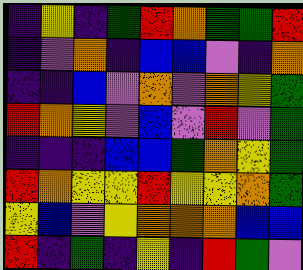[["indigo", "yellow", "indigo", "green", "red", "orange", "green", "green", "red"], ["indigo", "violet", "orange", "indigo", "blue", "blue", "violet", "indigo", "orange"], ["indigo", "indigo", "blue", "violet", "orange", "violet", "orange", "yellow", "green"], ["red", "orange", "yellow", "violet", "blue", "violet", "red", "violet", "green"], ["indigo", "indigo", "indigo", "blue", "blue", "green", "orange", "yellow", "green"], ["red", "orange", "yellow", "yellow", "red", "yellow", "yellow", "orange", "green"], ["yellow", "blue", "violet", "yellow", "orange", "orange", "orange", "blue", "blue"], ["red", "indigo", "green", "indigo", "yellow", "indigo", "red", "green", "violet"]]